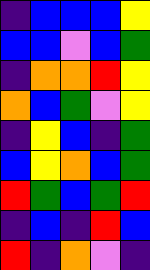[["indigo", "blue", "blue", "blue", "yellow"], ["blue", "blue", "violet", "blue", "green"], ["indigo", "orange", "orange", "red", "yellow"], ["orange", "blue", "green", "violet", "yellow"], ["indigo", "yellow", "blue", "indigo", "green"], ["blue", "yellow", "orange", "blue", "green"], ["red", "green", "blue", "green", "red"], ["indigo", "blue", "indigo", "red", "blue"], ["red", "indigo", "orange", "violet", "indigo"]]